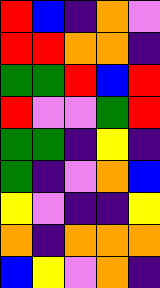[["red", "blue", "indigo", "orange", "violet"], ["red", "red", "orange", "orange", "indigo"], ["green", "green", "red", "blue", "red"], ["red", "violet", "violet", "green", "red"], ["green", "green", "indigo", "yellow", "indigo"], ["green", "indigo", "violet", "orange", "blue"], ["yellow", "violet", "indigo", "indigo", "yellow"], ["orange", "indigo", "orange", "orange", "orange"], ["blue", "yellow", "violet", "orange", "indigo"]]